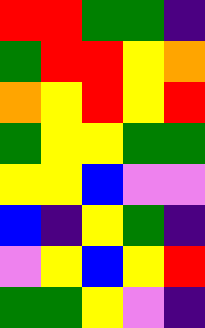[["red", "red", "green", "green", "indigo"], ["green", "red", "red", "yellow", "orange"], ["orange", "yellow", "red", "yellow", "red"], ["green", "yellow", "yellow", "green", "green"], ["yellow", "yellow", "blue", "violet", "violet"], ["blue", "indigo", "yellow", "green", "indigo"], ["violet", "yellow", "blue", "yellow", "red"], ["green", "green", "yellow", "violet", "indigo"]]